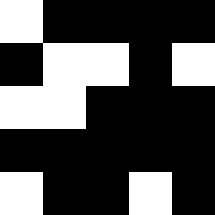[["white", "black", "black", "black", "black"], ["black", "white", "white", "black", "white"], ["white", "white", "black", "black", "black"], ["black", "black", "black", "black", "black"], ["white", "black", "black", "white", "black"]]